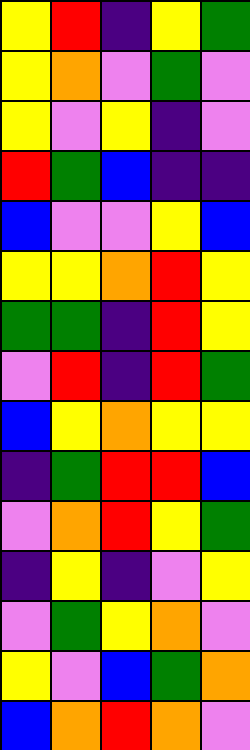[["yellow", "red", "indigo", "yellow", "green"], ["yellow", "orange", "violet", "green", "violet"], ["yellow", "violet", "yellow", "indigo", "violet"], ["red", "green", "blue", "indigo", "indigo"], ["blue", "violet", "violet", "yellow", "blue"], ["yellow", "yellow", "orange", "red", "yellow"], ["green", "green", "indigo", "red", "yellow"], ["violet", "red", "indigo", "red", "green"], ["blue", "yellow", "orange", "yellow", "yellow"], ["indigo", "green", "red", "red", "blue"], ["violet", "orange", "red", "yellow", "green"], ["indigo", "yellow", "indigo", "violet", "yellow"], ["violet", "green", "yellow", "orange", "violet"], ["yellow", "violet", "blue", "green", "orange"], ["blue", "orange", "red", "orange", "violet"]]